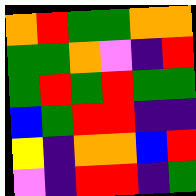[["orange", "red", "green", "green", "orange", "orange"], ["green", "green", "orange", "violet", "indigo", "red"], ["green", "red", "green", "red", "green", "green"], ["blue", "green", "red", "red", "indigo", "indigo"], ["yellow", "indigo", "orange", "orange", "blue", "red"], ["violet", "indigo", "red", "red", "indigo", "green"]]